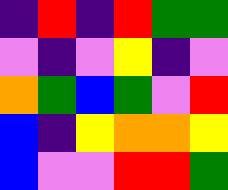[["indigo", "red", "indigo", "red", "green", "green"], ["violet", "indigo", "violet", "yellow", "indigo", "violet"], ["orange", "green", "blue", "green", "violet", "red"], ["blue", "indigo", "yellow", "orange", "orange", "yellow"], ["blue", "violet", "violet", "red", "red", "green"]]